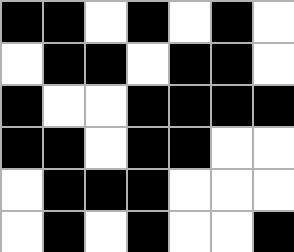[["black", "black", "white", "black", "white", "black", "white"], ["white", "black", "black", "white", "black", "black", "white"], ["black", "white", "white", "black", "black", "black", "black"], ["black", "black", "white", "black", "black", "white", "white"], ["white", "black", "black", "black", "white", "white", "white"], ["white", "black", "white", "black", "white", "white", "black"]]